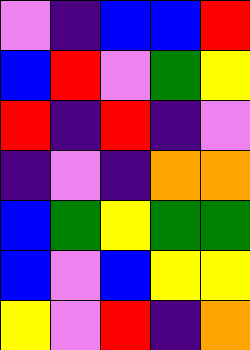[["violet", "indigo", "blue", "blue", "red"], ["blue", "red", "violet", "green", "yellow"], ["red", "indigo", "red", "indigo", "violet"], ["indigo", "violet", "indigo", "orange", "orange"], ["blue", "green", "yellow", "green", "green"], ["blue", "violet", "blue", "yellow", "yellow"], ["yellow", "violet", "red", "indigo", "orange"]]